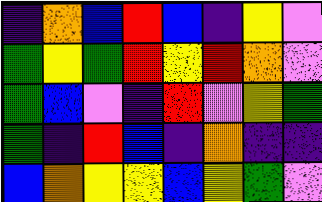[["indigo", "orange", "blue", "red", "blue", "indigo", "yellow", "violet"], ["green", "yellow", "green", "red", "yellow", "red", "orange", "violet"], ["green", "blue", "violet", "indigo", "red", "violet", "yellow", "green"], ["green", "indigo", "red", "blue", "indigo", "orange", "indigo", "indigo"], ["blue", "orange", "yellow", "yellow", "blue", "yellow", "green", "violet"]]